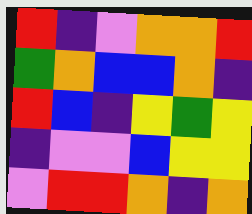[["red", "indigo", "violet", "orange", "orange", "red"], ["green", "orange", "blue", "blue", "orange", "indigo"], ["red", "blue", "indigo", "yellow", "green", "yellow"], ["indigo", "violet", "violet", "blue", "yellow", "yellow"], ["violet", "red", "red", "orange", "indigo", "orange"]]